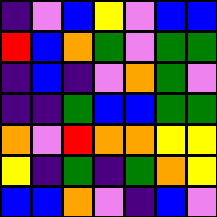[["indigo", "violet", "blue", "yellow", "violet", "blue", "blue"], ["red", "blue", "orange", "green", "violet", "green", "green"], ["indigo", "blue", "indigo", "violet", "orange", "green", "violet"], ["indigo", "indigo", "green", "blue", "blue", "green", "green"], ["orange", "violet", "red", "orange", "orange", "yellow", "yellow"], ["yellow", "indigo", "green", "indigo", "green", "orange", "yellow"], ["blue", "blue", "orange", "violet", "indigo", "blue", "violet"]]